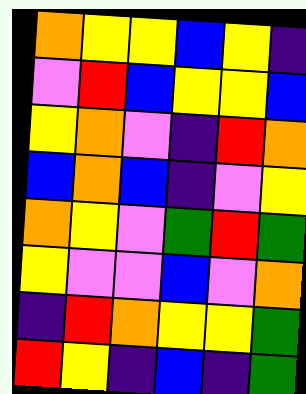[["orange", "yellow", "yellow", "blue", "yellow", "indigo"], ["violet", "red", "blue", "yellow", "yellow", "blue"], ["yellow", "orange", "violet", "indigo", "red", "orange"], ["blue", "orange", "blue", "indigo", "violet", "yellow"], ["orange", "yellow", "violet", "green", "red", "green"], ["yellow", "violet", "violet", "blue", "violet", "orange"], ["indigo", "red", "orange", "yellow", "yellow", "green"], ["red", "yellow", "indigo", "blue", "indigo", "green"]]